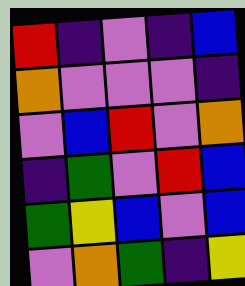[["red", "indigo", "violet", "indigo", "blue"], ["orange", "violet", "violet", "violet", "indigo"], ["violet", "blue", "red", "violet", "orange"], ["indigo", "green", "violet", "red", "blue"], ["green", "yellow", "blue", "violet", "blue"], ["violet", "orange", "green", "indigo", "yellow"]]